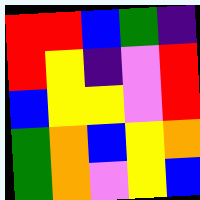[["red", "red", "blue", "green", "indigo"], ["red", "yellow", "indigo", "violet", "red"], ["blue", "yellow", "yellow", "violet", "red"], ["green", "orange", "blue", "yellow", "orange"], ["green", "orange", "violet", "yellow", "blue"]]